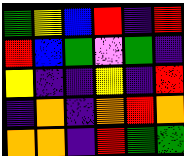[["green", "yellow", "blue", "red", "indigo", "red"], ["red", "blue", "green", "violet", "green", "indigo"], ["yellow", "indigo", "indigo", "yellow", "indigo", "red"], ["indigo", "orange", "indigo", "orange", "red", "orange"], ["orange", "orange", "indigo", "red", "green", "green"]]